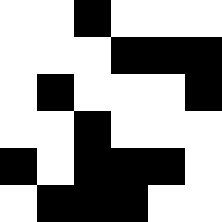[["white", "white", "black", "white", "white", "white"], ["white", "white", "white", "black", "black", "black"], ["white", "black", "white", "white", "white", "black"], ["white", "white", "black", "white", "white", "white"], ["black", "white", "black", "black", "black", "white"], ["white", "black", "black", "black", "white", "white"]]